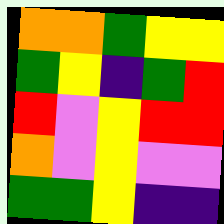[["orange", "orange", "green", "yellow", "yellow"], ["green", "yellow", "indigo", "green", "red"], ["red", "violet", "yellow", "red", "red"], ["orange", "violet", "yellow", "violet", "violet"], ["green", "green", "yellow", "indigo", "indigo"]]